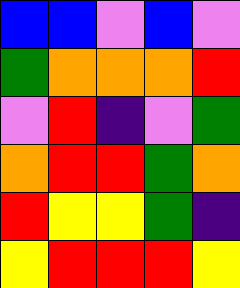[["blue", "blue", "violet", "blue", "violet"], ["green", "orange", "orange", "orange", "red"], ["violet", "red", "indigo", "violet", "green"], ["orange", "red", "red", "green", "orange"], ["red", "yellow", "yellow", "green", "indigo"], ["yellow", "red", "red", "red", "yellow"]]